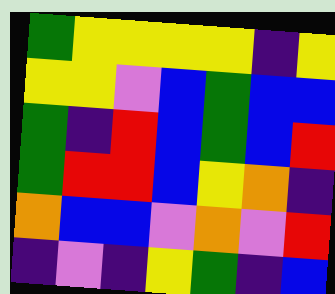[["green", "yellow", "yellow", "yellow", "yellow", "indigo", "yellow"], ["yellow", "yellow", "violet", "blue", "green", "blue", "blue"], ["green", "indigo", "red", "blue", "green", "blue", "red"], ["green", "red", "red", "blue", "yellow", "orange", "indigo"], ["orange", "blue", "blue", "violet", "orange", "violet", "red"], ["indigo", "violet", "indigo", "yellow", "green", "indigo", "blue"]]